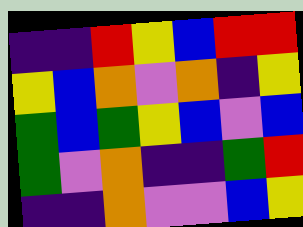[["indigo", "indigo", "red", "yellow", "blue", "red", "red"], ["yellow", "blue", "orange", "violet", "orange", "indigo", "yellow"], ["green", "blue", "green", "yellow", "blue", "violet", "blue"], ["green", "violet", "orange", "indigo", "indigo", "green", "red"], ["indigo", "indigo", "orange", "violet", "violet", "blue", "yellow"]]